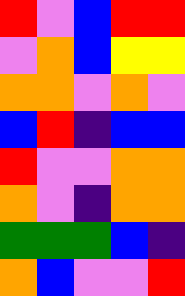[["red", "violet", "blue", "red", "red"], ["violet", "orange", "blue", "yellow", "yellow"], ["orange", "orange", "violet", "orange", "violet"], ["blue", "red", "indigo", "blue", "blue"], ["red", "violet", "violet", "orange", "orange"], ["orange", "violet", "indigo", "orange", "orange"], ["green", "green", "green", "blue", "indigo"], ["orange", "blue", "violet", "violet", "red"]]